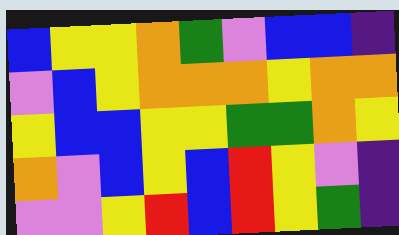[["blue", "yellow", "yellow", "orange", "green", "violet", "blue", "blue", "indigo"], ["violet", "blue", "yellow", "orange", "orange", "orange", "yellow", "orange", "orange"], ["yellow", "blue", "blue", "yellow", "yellow", "green", "green", "orange", "yellow"], ["orange", "violet", "blue", "yellow", "blue", "red", "yellow", "violet", "indigo"], ["violet", "violet", "yellow", "red", "blue", "red", "yellow", "green", "indigo"]]